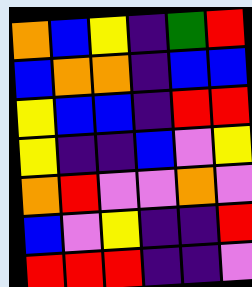[["orange", "blue", "yellow", "indigo", "green", "red"], ["blue", "orange", "orange", "indigo", "blue", "blue"], ["yellow", "blue", "blue", "indigo", "red", "red"], ["yellow", "indigo", "indigo", "blue", "violet", "yellow"], ["orange", "red", "violet", "violet", "orange", "violet"], ["blue", "violet", "yellow", "indigo", "indigo", "red"], ["red", "red", "red", "indigo", "indigo", "violet"]]